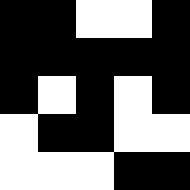[["black", "black", "white", "white", "black"], ["black", "black", "black", "black", "black"], ["black", "white", "black", "white", "black"], ["white", "black", "black", "white", "white"], ["white", "white", "white", "black", "black"]]